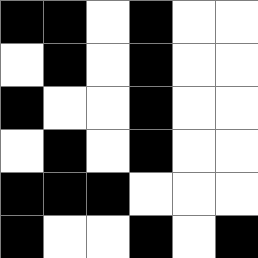[["black", "black", "white", "black", "white", "white"], ["white", "black", "white", "black", "white", "white"], ["black", "white", "white", "black", "white", "white"], ["white", "black", "white", "black", "white", "white"], ["black", "black", "black", "white", "white", "white"], ["black", "white", "white", "black", "white", "black"]]